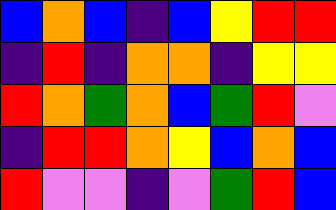[["blue", "orange", "blue", "indigo", "blue", "yellow", "red", "red"], ["indigo", "red", "indigo", "orange", "orange", "indigo", "yellow", "yellow"], ["red", "orange", "green", "orange", "blue", "green", "red", "violet"], ["indigo", "red", "red", "orange", "yellow", "blue", "orange", "blue"], ["red", "violet", "violet", "indigo", "violet", "green", "red", "blue"]]